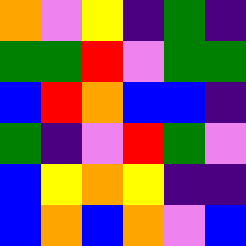[["orange", "violet", "yellow", "indigo", "green", "indigo"], ["green", "green", "red", "violet", "green", "green"], ["blue", "red", "orange", "blue", "blue", "indigo"], ["green", "indigo", "violet", "red", "green", "violet"], ["blue", "yellow", "orange", "yellow", "indigo", "indigo"], ["blue", "orange", "blue", "orange", "violet", "blue"]]